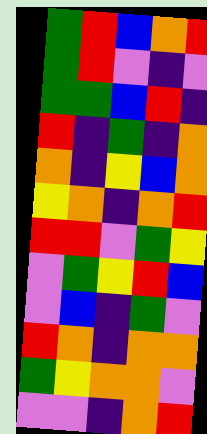[["green", "red", "blue", "orange", "red"], ["green", "red", "violet", "indigo", "violet"], ["green", "green", "blue", "red", "indigo"], ["red", "indigo", "green", "indigo", "orange"], ["orange", "indigo", "yellow", "blue", "orange"], ["yellow", "orange", "indigo", "orange", "red"], ["red", "red", "violet", "green", "yellow"], ["violet", "green", "yellow", "red", "blue"], ["violet", "blue", "indigo", "green", "violet"], ["red", "orange", "indigo", "orange", "orange"], ["green", "yellow", "orange", "orange", "violet"], ["violet", "violet", "indigo", "orange", "red"]]